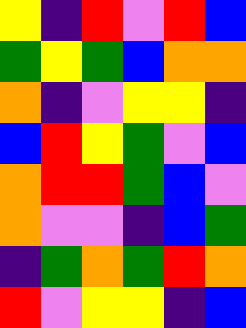[["yellow", "indigo", "red", "violet", "red", "blue"], ["green", "yellow", "green", "blue", "orange", "orange"], ["orange", "indigo", "violet", "yellow", "yellow", "indigo"], ["blue", "red", "yellow", "green", "violet", "blue"], ["orange", "red", "red", "green", "blue", "violet"], ["orange", "violet", "violet", "indigo", "blue", "green"], ["indigo", "green", "orange", "green", "red", "orange"], ["red", "violet", "yellow", "yellow", "indigo", "blue"]]